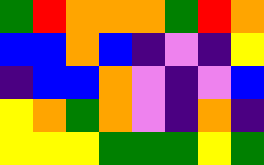[["green", "red", "orange", "orange", "orange", "green", "red", "orange"], ["blue", "blue", "orange", "blue", "indigo", "violet", "indigo", "yellow"], ["indigo", "blue", "blue", "orange", "violet", "indigo", "violet", "blue"], ["yellow", "orange", "green", "orange", "violet", "indigo", "orange", "indigo"], ["yellow", "yellow", "yellow", "green", "green", "green", "yellow", "green"]]